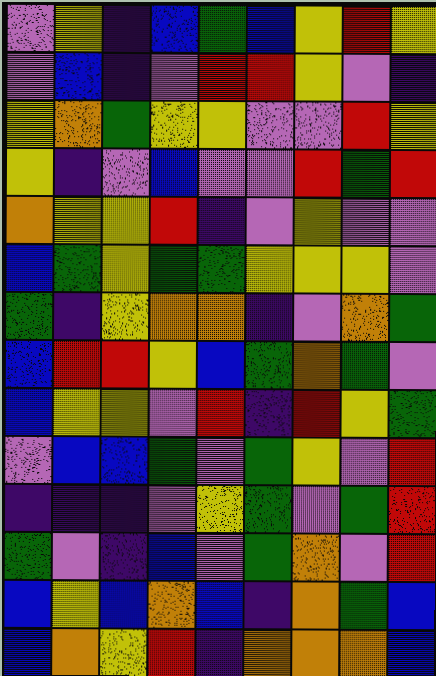[["violet", "yellow", "indigo", "blue", "green", "blue", "yellow", "red", "yellow"], ["violet", "blue", "indigo", "violet", "red", "red", "yellow", "violet", "indigo"], ["yellow", "orange", "green", "yellow", "yellow", "violet", "violet", "red", "yellow"], ["yellow", "indigo", "violet", "blue", "violet", "violet", "red", "green", "red"], ["orange", "yellow", "yellow", "red", "indigo", "violet", "yellow", "violet", "violet"], ["blue", "green", "yellow", "green", "green", "yellow", "yellow", "yellow", "violet"], ["green", "indigo", "yellow", "orange", "orange", "indigo", "violet", "orange", "green"], ["blue", "red", "red", "yellow", "blue", "green", "orange", "green", "violet"], ["blue", "yellow", "yellow", "violet", "red", "indigo", "red", "yellow", "green"], ["violet", "blue", "blue", "green", "violet", "green", "yellow", "violet", "red"], ["indigo", "indigo", "indigo", "violet", "yellow", "green", "violet", "green", "red"], ["green", "violet", "indigo", "blue", "violet", "green", "orange", "violet", "red"], ["blue", "yellow", "blue", "orange", "blue", "indigo", "orange", "green", "blue"], ["blue", "orange", "yellow", "red", "indigo", "orange", "orange", "orange", "blue"]]